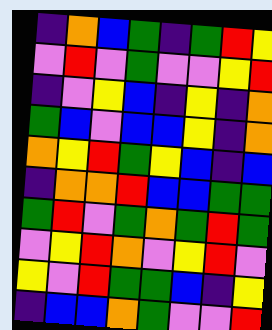[["indigo", "orange", "blue", "green", "indigo", "green", "red", "yellow"], ["violet", "red", "violet", "green", "violet", "violet", "yellow", "red"], ["indigo", "violet", "yellow", "blue", "indigo", "yellow", "indigo", "orange"], ["green", "blue", "violet", "blue", "blue", "yellow", "indigo", "orange"], ["orange", "yellow", "red", "green", "yellow", "blue", "indigo", "blue"], ["indigo", "orange", "orange", "red", "blue", "blue", "green", "green"], ["green", "red", "violet", "green", "orange", "green", "red", "green"], ["violet", "yellow", "red", "orange", "violet", "yellow", "red", "violet"], ["yellow", "violet", "red", "green", "green", "blue", "indigo", "yellow"], ["indigo", "blue", "blue", "orange", "green", "violet", "violet", "red"]]